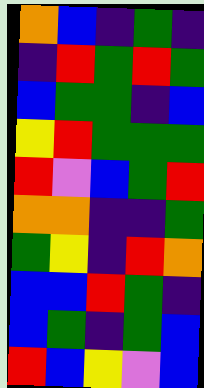[["orange", "blue", "indigo", "green", "indigo"], ["indigo", "red", "green", "red", "green"], ["blue", "green", "green", "indigo", "blue"], ["yellow", "red", "green", "green", "green"], ["red", "violet", "blue", "green", "red"], ["orange", "orange", "indigo", "indigo", "green"], ["green", "yellow", "indigo", "red", "orange"], ["blue", "blue", "red", "green", "indigo"], ["blue", "green", "indigo", "green", "blue"], ["red", "blue", "yellow", "violet", "blue"]]